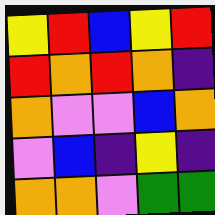[["yellow", "red", "blue", "yellow", "red"], ["red", "orange", "red", "orange", "indigo"], ["orange", "violet", "violet", "blue", "orange"], ["violet", "blue", "indigo", "yellow", "indigo"], ["orange", "orange", "violet", "green", "green"]]